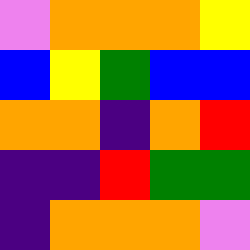[["violet", "orange", "orange", "orange", "yellow"], ["blue", "yellow", "green", "blue", "blue"], ["orange", "orange", "indigo", "orange", "red"], ["indigo", "indigo", "red", "green", "green"], ["indigo", "orange", "orange", "orange", "violet"]]